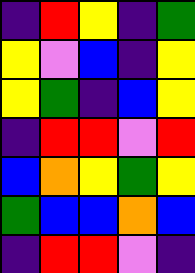[["indigo", "red", "yellow", "indigo", "green"], ["yellow", "violet", "blue", "indigo", "yellow"], ["yellow", "green", "indigo", "blue", "yellow"], ["indigo", "red", "red", "violet", "red"], ["blue", "orange", "yellow", "green", "yellow"], ["green", "blue", "blue", "orange", "blue"], ["indigo", "red", "red", "violet", "indigo"]]